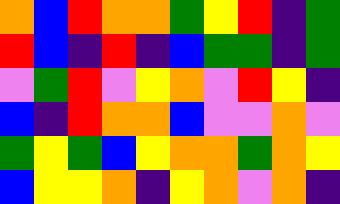[["orange", "blue", "red", "orange", "orange", "green", "yellow", "red", "indigo", "green"], ["red", "blue", "indigo", "red", "indigo", "blue", "green", "green", "indigo", "green"], ["violet", "green", "red", "violet", "yellow", "orange", "violet", "red", "yellow", "indigo"], ["blue", "indigo", "red", "orange", "orange", "blue", "violet", "violet", "orange", "violet"], ["green", "yellow", "green", "blue", "yellow", "orange", "orange", "green", "orange", "yellow"], ["blue", "yellow", "yellow", "orange", "indigo", "yellow", "orange", "violet", "orange", "indigo"]]